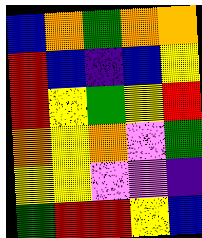[["blue", "orange", "green", "orange", "orange"], ["red", "blue", "indigo", "blue", "yellow"], ["red", "yellow", "green", "yellow", "red"], ["orange", "yellow", "orange", "violet", "green"], ["yellow", "yellow", "violet", "violet", "indigo"], ["green", "red", "red", "yellow", "blue"]]